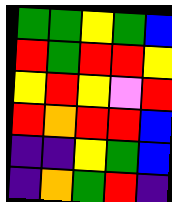[["green", "green", "yellow", "green", "blue"], ["red", "green", "red", "red", "yellow"], ["yellow", "red", "yellow", "violet", "red"], ["red", "orange", "red", "red", "blue"], ["indigo", "indigo", "yellow", "green", "blue"], ["indigo", "orange", "green", "red", "indigo"]]